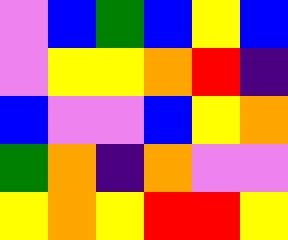[["violet", "blue", "green", "blue", "yellow", "blue"], ["violet", "yellow", "yellow", "orange", "red", "indigo"], ["blue", "violet", "violet", "blue", "yellow", "orange"], ["green", "orange", "indigo", "orange", "violet", "violet"], ["yellow", "orange", "yellow", "red", "red", "yellow"]]